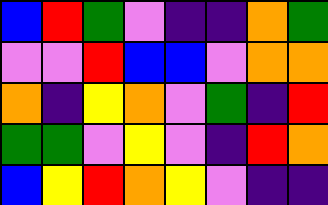[["blue", "red", "green", "violet", "indigo", "indigo", "orange", "green"], ["violet", "violet", "red", "blue", "blue", "violet", "orange", "orange"], ["orange", "indigo", "yellow", "orange", "violet", "green", "indigo", "red"], ["green", "green", "violet", "yellow", "violet", "indigo", "red", "orange"], ["blue", "yellow", "red", "orange", "yellow", "violet", "indigo", "indigo"]]